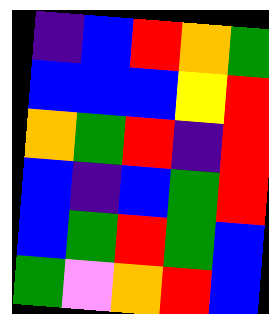[["indigo", "blue", "red", "orange", "green"], ["blue", "blue", "blue", "yellow", "red"], ["orange", "green", "red", "indigo", "red"], ["blue", "indigo", "blue", "green", "red"], ["blue", "green", "red", "green", "blue"], ["green", "violet", "orange", "red", "blue"]]